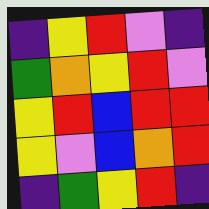[["indigo", "yellow", "red", "violet", "indigo"], ["green", "orange", "yellow", "red", "violet"], ["yellow", "red", "blue", "red", "red"], ["yellow", "violet", "blue", "orange", "red"], ["indigo", "green", "yellow", "red", "indigo"]]